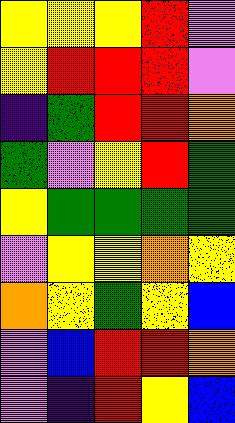[["yellow", "yellow", "yellow", "red", "violet"], ["yellow", "red", "red", "red", "violet"], ["indigo", "green", "red", "red", "orange"], ["green", "violet", "yellow", "red", "green"], ["yellow", "green", "green", "green", "green"], ["violet", "yellow", "yellow", "orange", "yellow"], ["orange", "yellow", "green", "yellow", "blue"], ["violet", "blue", "red", "red", "orange"], ["violet", "indigo", "red", "yellow", "blue"]]